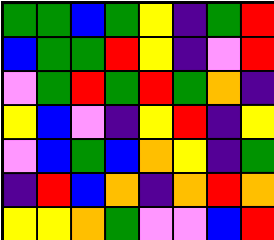[["green", "green", "blue", "green", "yellow", "indigo", "green", "red"], ["blue", "green", "green", "red", "yellow", "indigo", "violet", "red"], ["violet", "green", "red", "green", "red", "green", "orange", "indigo"], ["yellow", "blue", "violet", "indigo", "yellow", "red", "indigo", "yellow"], ["violet", "blue", "green", "blue", "orange", "yellow", "indigo", "green"], ["indigo", "red", "blue", "orange", "indigo", "orange", "red", "orange"], ["yellow", "yellow", "orange", "green", "violet", "violet", "blue", "red"]]